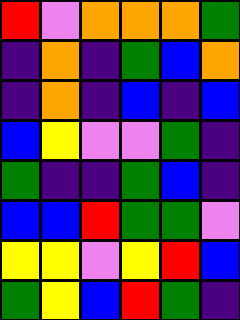[["red", "violet", "orange", "orange", "orange", "green"], ["indigo", "orange", "indigo", "green", "blue", "orange"], ["indigo", "orange", "indigo", "blue", "indigo", "blue"], ["blue", "yellow", "violet", "violet", "green", "indigo"], ["green", "indigo", "indigo", "green", "blue", "indigo"], ["blue", "blue", "red", "green", "green", "violet"], ["yellow", "yellow", "violet", "yellow", "red", "blue"], ["green", "yellow", "blue", "red", "green", "indigo"]]